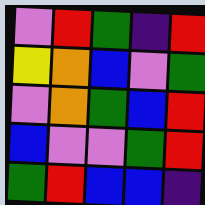[["violet", "red", "green", "indigo", "red"], ["yellow", "orange", "blue", "violet", "green"], ["violet", "orange", "green", "blue", "red"], ["blue", "violet", "violet", "green", "red"], ["green", "red", "blue", "blue", "indigo"]]